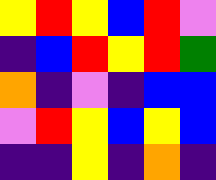[["yellow", "red", "yellow", "blue", "red", "violet"], ["indigo", "blue", "red", "yellow", "red", "green"], ["orange", "indigo", "violet", "indigo", "blue", "blue"], ["violet", "red", "yellow", "blue", "yellow", "blue"], ["indigo", "indigo", "yellow", "indigo", "orange", "indigo"]]